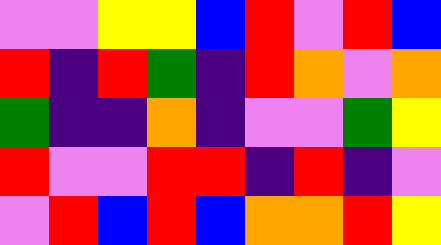[["violet", "violet", "yellow", "yellow", "blue", "red", "violet", "red", "blue"], ["red", "indigo", "red", "green", "indigo", "red", "orange", "violet", "orange"], ["green", "indigo", "indigo", "orange", "indigo", "violet", "violet", "green", "yellow"], ["red", "violet", "violet", "red", "red", "indigo", "red", "indigo", "violet"], ["violet", "red", "blue", "red", "blue", "orange", "orange", "red", "yellow"]]